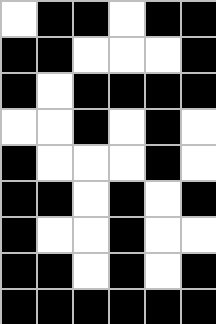[["white", "black", "black", "white", "black", "black"], ["black", "black", "white", "white", "white", "black"], ["black", "white", "black", "black", "black", "black"], ["white", "white", "black", "white", "black", "white"], ["black", "white", "white", "white", "black", "white"], ["black", "black", "white", "black", "white", "black"], ["black", "white", "white", "black", "white", "white"], ["black", "black", "white", "black", "white", "black"], ["black", "black", "black", "black", "black", "black"]]